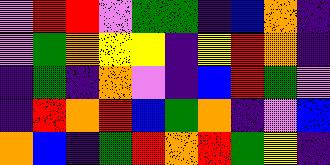[["violet", "red", "red", "violet", "green", "green", "indigo", "blue", "orange", "indigo"], ["violet", "green", "orange", "yellow", "yellow", "indigo", "yellow", "red", "orange", "indigo"], ["indigo", "green", "indigo", "orange", "violet", "indigo", "blue", "red", "green", "violet"], ["indigo", "red", "orange", "red", "blue", "green", "orange", "indigo", "violet", "blue"], ["orange", "blue", "indigo", "green", "red", "orange", "red", "green", "yellow", "indigo"]]